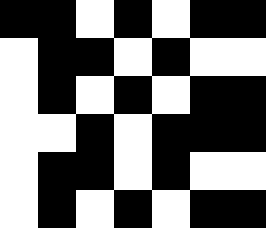[["black", "black", "white", "black", "white", "black", "black"], ["white", "black", "black", "white", "black", "white", "white"], ["white", "black", "white", "black", "white", "black", "black"], ["white", "white", "black", "white", "black", "black", "black"], ["white", "black", "black", "white", "black", "white", "white"], ["white", "black", "white", "black", "white", "black", "black"]]